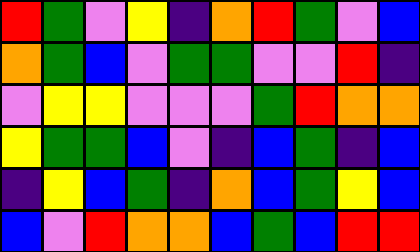[["red", "green", "violet", "yellow", "indigo", "orange", "red", "green", "violet", "blue"], ["orange", "green", "blue", "violet", "green", "green", "violet", "violet", "red", "indigo"], ["violet", "yellow", "yellow", "violet", "violet", "violet", "green", "red", "orange", "orange"], ["yellow", "green", "green", "blue", "violet", "indigo", "blue", "green", "indigo", "blue"], ["indigo", "yellow", "blue", "green", "indigo", "orange", "blue", "green", "yellow", "blue"], ["blue", "violet", "red", "orange", "orange", "blue", "green", "blue", "red", "red"]]